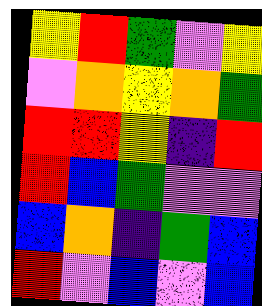[["yellow", "red", "green", "violet", "yellow"], ["violet", "orange", "yellow", "orange", "green"], ["red", "red", "yellow", "indigo", "red"], ["red", "blue", "green", "violet", "violet"], ["blue", "orange", "indigo", "green", "blue"], ["red", "violet", "blue", "violet", "blue"]]